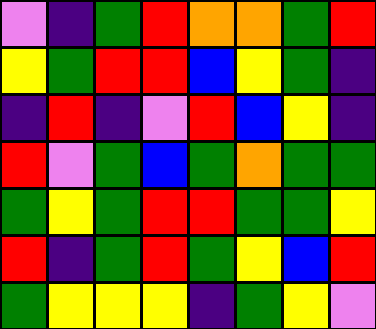[["violet", "indigo", "green", "red", "orange", "orange", "green", "red"], ["yellow", "green", "red", "red", "blue", "yellow", "green", "indigo"], ["indigo", "red", "indigo", "violet", "red", "blue", "yellow", "indigo"], ["red", "violet", "green", "blue", "green", "orange", "green", "green"], ["green", "yellow", "green", "red", "red", "green", "green", "yellow"], ["red", "indigo", "green", "red", "green", "yellow", "blue", "red"], ["green", "yellow", "yellow", "yellow", "indigo", "green", "yellow", "violet"]]